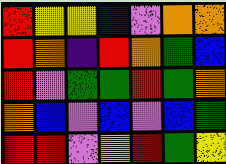[["red", "yellow", "yellow", "blue", "violet", "orange", "orange"], ["red", "orange", "indigo", "red", "orange", "green", "blue"], ["red", "violet", "green", "green", "red", "green", "orange"], ["orange", "blue", "violet", "blue", "violet", "blue", "green"], ["red", "red", "violet", "yellow", "red", "green", "yellow"]]